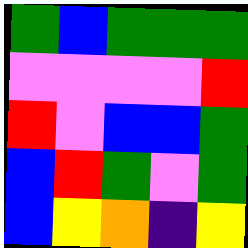[["green", "blue", "green", "green", "green"], ["violet", "violet", "violet", "violet", "red"], ["red", "violet", "blue", "blue", "green"], ["blue", "red", "green", "violet", "green"], ["blue", "yellow", "orange", "indigo", "yellow"]]